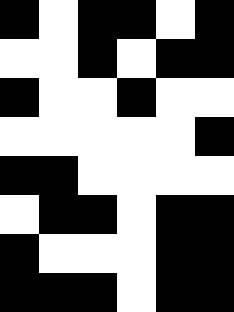[["black", "white", "black", "black", "white", "black"], ["white", "white", "black", "white", "black", "black"], ["black", "white", "white", "black", "white", "white"], ["white", "white", "white", "white", "white", "black"], ["black", "black", "white", "white", "white", "white"], ["white", "black", "black", "white", "black", "black"], ["black", "white", "white", "white", "black", "black"], ["black", "black", "black", "white", "black", "black"]]